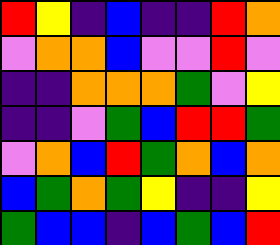[["red", "yellow", "indigo", "blue", "indigo", "indigo", "red", "orange"], ["violet", "orange", "orange", "blue", "violet", "violet", "red", "violet"], ["indigo", "indigo", "orange", "orange", "orange", "green", "violet", "yellow"], ["indigo", "indigo", "violet", "green", "blue", "red", "red", "green"], ["violet", "orange", "blue", "red", "green", "orange", "blue", "orange"], ["blue", "green", "orange", "green", "yellow", "indigo", "indigo", "yellow"], ["green", "blue", "blue", "indigo", "blue", "green", "blue", "red"]]